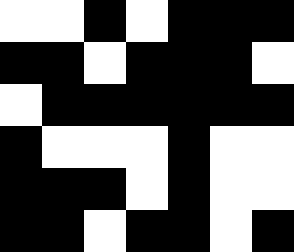[["white", "white", "black", "white", "black", "black", "black"], ["black", "black", "white", "black", "black", "black", "white"], ["white", "black", "black", "black", "black", "black", "black"], ["black", "white", "white", "white", "black", "white", "white"], ["black", "black", "black", "white", "black", "white", "white"], ["black", "black", "white", "black", "black", "white", "black"]]